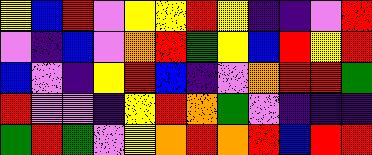[["yellow", "blue", "red", "violet", "yellow", "yellow", "red", "yellow", "indigo", "indigo", "violet", "red"], ["violet", "indigo", "blue", "violet", "orange", "red", "green", "yellow", "blue", "red", "yellow", "red"], ["blue", "violet", "indigo", "yellow", "red", "blue", "indigo", "violet", "orange", "red", "red", "green"], ["red", "violet", "violet", "indigo", "yellow", "red", "orange", "green", "violet", "indigo", "indigo", "indigo"], ["green", "red", "green", "violet", "yellow", "orange", "red", "orange", "red", "blue", "red", "red"]]